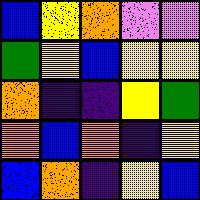[["blue", "yellow", "orange", "violet", "violet"], ["green", "yellow", "blue", "yellow", "yellow"], ["orange", "indigo", "indigo", "yellow", "green"], ["orange", "blue", "orange", "indigo", "yellow"], ["blue", "orange", "indigo", "yellow", "blue"]]